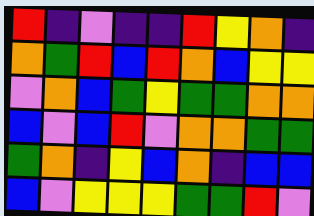[["red", "indigo", "violet", "indigo", "indigo", "red", "yellow", "orange", "indigo"], ["orange", "green", "red", "blue", "red", "orange", "blue", "yellow", "yellow"], ["violet", "orange", "blue", "green", "yellow", "green", "green", "orange", "orange"], ["blue", "violet", "blue", "red", "violet", "orange", "orange", "green", "green"], ["green", "orange", "indigo", "yellow", "blue", "orange", "indigo", "blue", "blue"], ["blue", "violet", "yellow", "yellow", "yellow", "green", "green", "red", "violet"]]